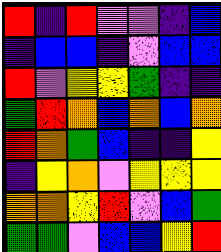[["red", "indigo", "red", "violet", "violet", "indigo", "blue"], ["indigo", "blue", "blue", "indigo", "violet", "blue", "blue"], ["red", "violet", "yellow", "yellow", "green", "indigo", "indigo"], ["green", "red", "orange", "blue", "orange", "blue", "orange"], ["red", "orange", "green", "blue", "indigo", "indigo", "yellow"], ["indigo", "yellow", "orange", "violet", "yellow", "yellow", "yellow"], ["orange", "orange", "yellow", "red", "violet", "blue", "green"], ["green", "green", "violet", "blue", "blue", "yellow", "red"]]